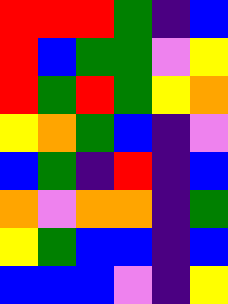[["red", "red", "red", "green", "indigo", "blue"], ["red", "blue", "green", "green", "violet", "yellow"], ["red", "green", "red", "green", "yellow", "orange"], ["yellow", "orange", "green", "blue", "indigo", "violet"], ["blue", "green", "indigo", "red", "indigo", "blue"], ["orange", "violet", "orange", "orange", "indigo", "green"], ["yellow", "green", "blue", "blue", "indigo", "blue"], ["blue", "blue", "blue", "violet", "indigo", "yellow"]]